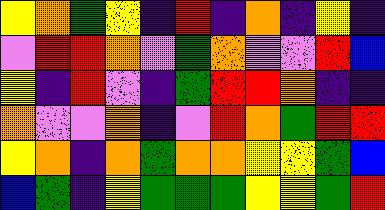[["yellow", "orange", "green", "yellow", "indigo", "red", "indigo", "orange", "indigo", "yellow", "indigo"], ["violet", "red", "red", "orange", "violet", "green", "orange", "violet", "violet", "red", "blue"], ["yellow", "indigo", "red", "violet", "indigo", "green", "red", "red", "orange", "indigo", "indigo"], ["orange", "violet", "violet", "orange", "indigo", "violet", "red", "orange", "green", "red", "red"], ["yellow", "orange", "indigo", "orange", "green", "orange", "orange", "yellow", "yellow", "green", "blue"], ["blue", "green", "indigo", "yellow", "green", "green", "green", "yellow", "yellow", "green", "red"]]